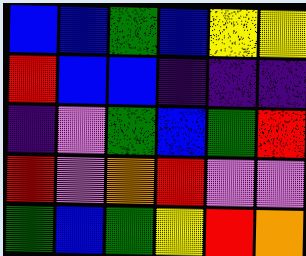[["blue", "blue", "green", "blue", "yellow", "yellow"], ["red", "blue", "blue", "indigo", "indigo", "indigo"], ["indigo", "violet", "green", "blue", "green", "red"], ["red", "violet", "orange", "red", "violet", "violet"], ["green", "blue", "green", "yellow", "red", "orange"]]